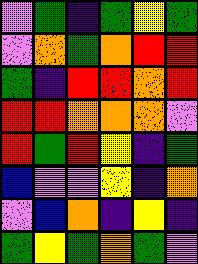[["violet", "green", "indigo", "green", "yellow", "green"], ["violet", "orange", "green", "orange", "red", "red"], ["green", "indigo", "red", "red", "orange", "red"], ["red", "red", "orange", "orange", "orange", "violet"], ["red", "green", "red", "yellow", "indigo", "green"], ["blue", "violet", "violet", "yellow", "indigo", "orange"], ["violet", "blue", "orange", "indigo", "yellow", "indigo"], ["green", "yellow", "green", "orange", "green", "violet"]]